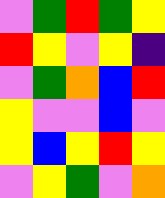[["violet", "green", "red", "green", "yellow"], ["red", "yellow", "violet", "yellow", "indigo"], ["violet", "green", "orange", "blue", "red"], ["yellow", "violet", "violet", "blue", "violet"], ["yellow", "blue", "yellow", "red", "yellow"], ["violet", "yellow", "green", "violet", "orange"]]